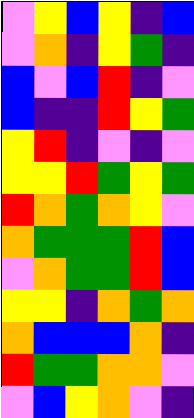[["violet", "yellow", "blue", "yellow", "indigo", "blue"], ["violet", "orange", "indigo", "yellow", "green", "indigo"], ["blue", "violet", "blue", "red", "indigo", "violet"], ["blue", "indigo", "indigo", "red", "yellow", "green"], ["yellow", "red", "indigo", "violet", "indigo", "violet"], ["yellow", "yellow", "red", "green", "yellow", "green"], ["red", "orange", "green", "orange", "yellow", "violet"], ["orange", "green", "green", "green", "red", "blue"], ["violet", "orange", "green", "green", "red", "blue"], ["yellow", "yellow", "indigo", "orange", "green", "orange"], ["orange", "blue", "blue", "blue", "orange", "indigo"], ["red", "green", "green", "orange", "orange", "violet"], ["violet", "blue", "yellow", "orange", "violet", "indigo"]]